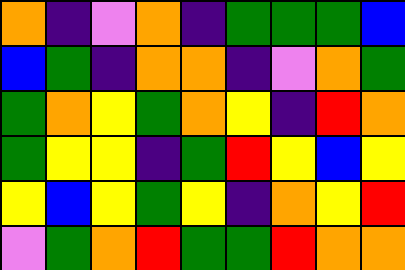[["orange", "indigo", "violet", "orange", "indigo", "green", "green", "green", "blue"], ["blue", "green", "indigo", "orange", "orange", "indigo", "violet", "orange", "green"], ["green", "orange", "yellow", "green", "orange", "yellow", "indigo", "red", "orange"], ["green", "yellow", "yellow", "indigo", "green", "red", "yellow", "blue", "yellow"], ["yellow", "blue", "yellow", "green", "yellow", "indigo", "orange", "yellow", "red"], ["violet", "green", "orange", "red", "green", "green", "red", "orange", "orange"]]